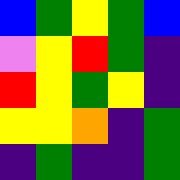[["blue", "green", "yellow", "green", "blue"], ["violet", "yellow", "red", "green", "indigo"], ["red", "yellow", "green", "yellow", "indigo"], ["yellow", "yellow", "orange", "indigo", "green"], ["indigo", "green", "indigo", "indigo", "green"]]